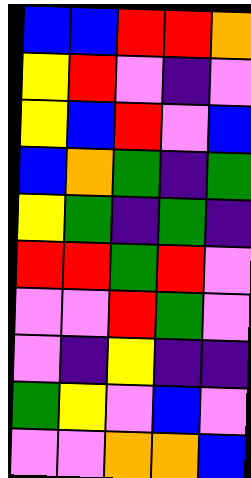[["blue", "blue", "red", "red", "orange"], ["yellow", "red", "violet", "indigo", "violet"], ["yellow", "blue", "red", "violet", "blue"], ["blue", "orange", "green", "indigo", "green"], ["yellow", "green", "indigo", "green", "indigo"], ["red", "red", "green", "red", "violet"], ["violet", "violet", "red", "green", "violet"], ["violet", "indigo", "yellow", "indigo", "indigo"], ["green", "yellow", "violet", "blue", "violet"], ["violet", "violet", "orange", "orange", "blue"]]